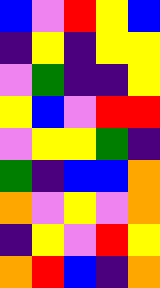[["blue", "violet", "red", "yellow", "blue"], ["indigo", "yellow", "indigo", "yellow", "yellow"], ["violet", "green", "indigo", "indigo", "yellow"], ["yellow", "blue", "violet", "red", "red"], ["violet", "yellow", "yellow", "green", "indigo"], ["green", "indigo", "blue", "blue", "orange"], ["orange", "violet", "yellow", "violet", "orange"], ["indigo", "yellow", "violet", "red", "yellow"], ["orange", "red", "blue", "indigo", "orange"]]